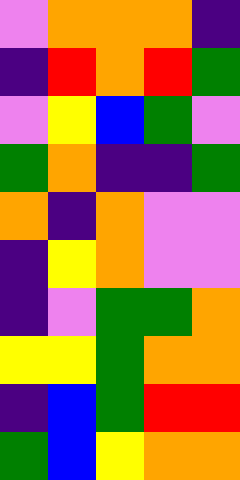[["violet", "orange", "orange", "orange", "indigo"], ["indigo", "red", "orange", "red", "green"], ["violet", "yellow", "blue", "green", "violet"], ["green", "orange", "indigo", "indigo", "green"], ["orange", "indigo", "orange", "violet", "violet"], ["indigo", "yellow", "orange", "violet", "violet"], ["indigo", "violet", "green", "green", "orange"], ["yellow", "yellow", "green", "orange", "orange"], ["indigo", "blue", "green", "red", "red"], ["green", "blue", "yellow", "orange", "orange"]]